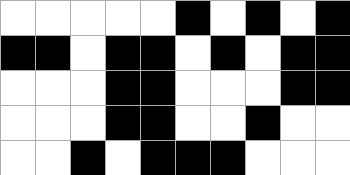[["white", "white", "white", "white", "white", "black", "white", "black", "white", "black"], ["black", "black", "white", "black", "black", "white", "black", "white", "black", "black"], ["white", "white", "white", "black", "black", "white", "white", "white", "black", "black"], ["white", "white", "white", "black", "black", "white", "white", "black", "white", "white"], ["white", "white", "black", "white", "black", "black", "black", "white", "white", "white"]]